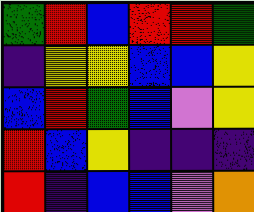[["green", "red", "blue", "red", "red", "green"], ["indigo", "yellow", "yellow", "blue", "blue", "yellow"], ["blue", "red", "green", "blue", "violet", "yellow"], ["red", "blue", "yellow", "indigo", "indigo", "indigo"], ["red", "indigo", "blue", "blue", "violet", "orange"]]